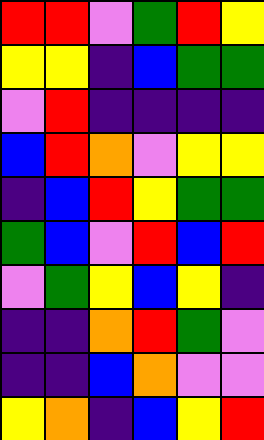[["red", "red", "violet", "green", "red", "yellow"], ["yellow", "yellow", "indigo", "blue", "green", "green"], ["violet", "red", "indigo", "indigo", "indigo", "indigo"], ["blue", "red", "orange", "violet", "yellow", "yellow"], ["indigo", "blue", "red", "yellow", "green", "green"], ["green", "blue", "violet", "red", "blue", "red"], ["violet", "green", "yellow", "blue", "yellow", "indigo"], ["indigo", "indigo", "orange", "red", "green", "violet"], ["indigo", "indigo", "blue", "orange", "violet", "violet"], ["yellow", "orange", "indigo", "blue", "yellow", "red"]]